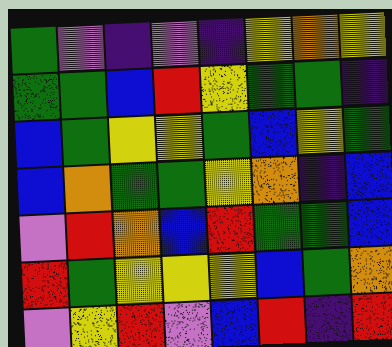[["green", "violet", "indigo", "violet", "indigo", "yellow", "orange", "yellow"], ["green", "green", "blue", "red", "yellow", "green", "green", "indigo"], ["blue", "green", "yellow", "yellow", "green", "blue", "yellow", "green"], ["blue", "orange", "green", "green", "yellow", "orange", "indigo", "blue"], ["violet", "red", "orange", "blue", "red", "green", "green", "blue"], ["red", "green", "yellow", "yellow", "yellow", "blue", "green", "orange"], ["violet", "yellow", "red", "violet", "blue", "red", "indigo", "red"]]